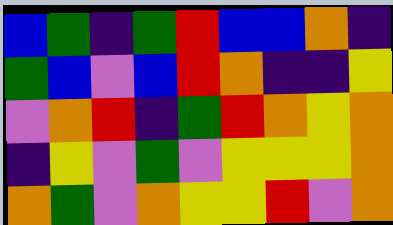[["blue", "green", "indigo", "green", "red", "blue", "blue", "orange", "indigo"], ["green", "blue", "violet", "blue", "red", "orange", "indigo", "indigo", "yellow"], ["violet", "orange", "red", "indigo", "green", "red", "orange", "yellow", "orange"], ["indigo", "yellow", "violet", "green", "violet", "yellow", "yellow", "yellow", "orange"], ["orange", "green", "violet", "orange", "yellow", "yellow", "red", "violet", "orange"]]